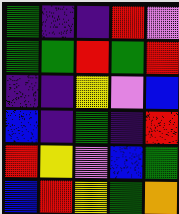[["green", "indigo", "indigo", "red", "violet"], ["green", "green", "red", "green", "red"], ["indigo", "indigo", "yellow", "violet", "blue"], ["blue", "indigo", "green", "indigo", "red"], ["red", "yellow", "violet", "blue", "green"], ["blue", "red", "yellow", "green", "orange"]]